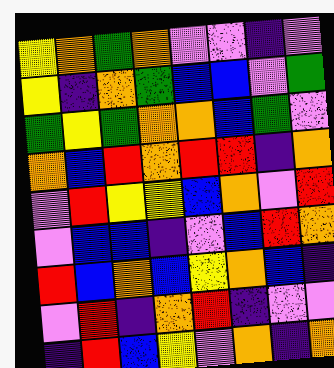[["yellow", "orange", "green", "orange", "violet", "violet", "indigo", "violet"], ["yellow", "indigo", "orange", "green", "blue", "blue", "violet", "green"], ["green", "yellow", "green", "orange", "orange", "blue", "green", "violet"], ["orange", "blue", "red", "orange", "red", "red", "indigo", "orange"], ["violet", "red", "yellow", "yellow", "blue", "orange", "violet", "red"], ["violet", "blue", "blue", "indigo", "violet", "blue", "red", "orange"], ["red", "blue", "orange", "blue", "yellow", "orange", "blue", "indigo"], ["violet", "red", "indigo", "orange", "red", "indigo", "violet", "violet"], ["indigo", "red", "blue", "yellow", "violet", "orange", "indigo", "orange"]]